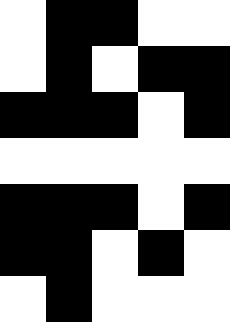[["white", "black", "black", "white", "white"], ["white", "black", "white", "black", "black"], ["black", "black", "black", "white", "black"], ["white", "white", "white", "white", "white"], ["black", "black", "black", "white", "black"], ["black", "black", "white", "black", "white"], ["white", "black", "white", "white", "white"]]